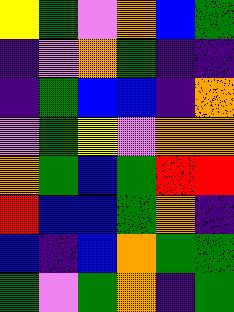[["yellow", "green", "violet", "orange", "blue", "green"], ["indigo", "violet", "orange", "green", "indigo", "indigo"], ["indigo", "green", "blue", "blue", "indigo", "orange"], ["violet", "green", "yellow", "violet", "orange", "orange"], ["orange", "green", "blue", "green", "red", "red"], ["red", "blue", "blue", "green", "orange", "indigo"], ["blue", "indigo", "blue", "orange", "green", "green"], ["green", "violet", "green", "orange", "indigo", "green"]]